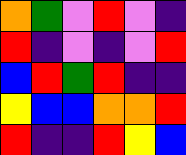[["orange", "green", "violet", "red", "violet", "indigo"], ["red", "indigo", "violet", "indigo", "violet", "red"], ["blue", "red", "green", "red", "indigo", "indigo"], ["yellow", "blue", "blue", "orange", "orange", "red"], ["red", "indigo", "indigo", "red", "yellow", "blue"]]